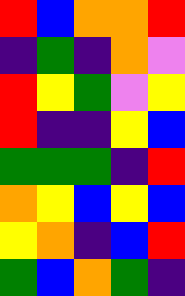[["red", "blue", "orange", "orange", "red"], ["indigo", "green", "indigo", "orange", "violet"], ["red", "yellow", "green", "violet", "yellow"], ["red", "indigo", "indigo", "yellow", "blue"], ["green", "green", "green", "indigo", "red"], ["orange", "yellow", "blue", "yellow", "blue"], ["yellow", "orange", "indigo", "blue", "red"], ["green", "blue", "orange", "green", "indigo"]]